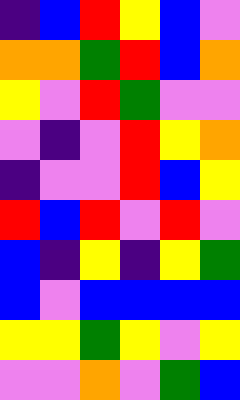[["indigo", "blue", "red", "yellow", "blue", "violet"], ["orange", "orange", "green", "red", "blue", "orange"], ["yellow", "violet", "red", "green", "violet", "violet"], ["violet", "indigo", "violet", "red", "yellow", "orange"], ["indigo", "violet", "violet", "red", "blue", "yellow"], ["red", "blue", "red", "violet", "red", "violet"], ["blue", "indigo", "yellow", "indigo", "yellow", "green"], ["blue", "violet", "blue", "blue", "blue", "blue"], ["yellow", "yellow", "green", "yellow", "violet", "yellow"], ["violet", "violet", "orange", "violet", "green", "blue"]]